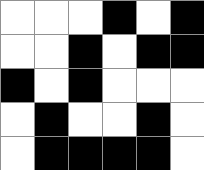[["white", "white", "white", "black", "white", "black"], ["white", "white", "black", "white", "black", "black"], ["black", "white", "black", "white", "white", "white"], ["white", "black", "white", "white", "black", "white"], ["white", "black", "black", "black", "black", "white"]]